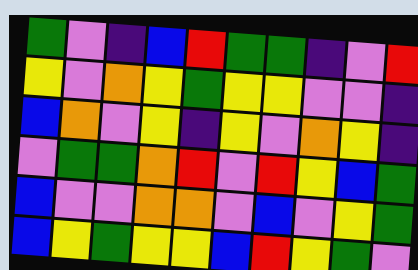[["green", "violet", "indigo", "blue", "red", "green", "green", "indigo", "violet", "red"], ["yellow", "violet", "orange", "yellow", "green", "yellow", "yellow", "violet", "violet", "indigo"], ["blue", "orange", "violet", "yellow", "indigo", "yellow", "violet", "orange", "yellow", "indigo"], ["violet", "green", "green", "orange", "red", "violet", "red", "yellow", "blue", "green"], ["blue", "violet", "violet", "orange", "orange", "violet", "blue", "violet", "yellow", "green"], ["blue", "yellow", "green", "yellow", "yellow", "blue", "red", "yellow", "green", "violet"]]